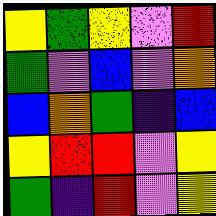[["yellow", "green", "yellow", "violet", "red"], ["green", "violet", "blue", "violet", "orange"], ["blue", "orange", "green", "indigo", "blue"], ["yellow", "red", "red", "violet", "yellow"], ["green", "indigo", "red", "violet", "yellow"]]